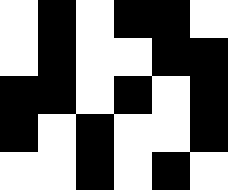[["white", "black", "white", "black", "black", "white"], ["white", "black", "white", "white", "black", "black"], ["black", "black", "white", "black", "white", "black"], ["black", "white", "black", "white", "white", "black"], ["white", "white", "black", "white", "black", "white"]]